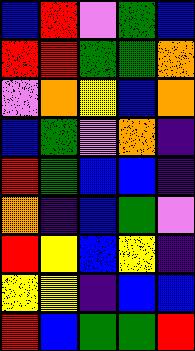[["blue", "red", "violet", "green", "blue"], ["red", "red", "green", "green", "orange"], ["violet", "orange", "yellow", "blue", "orange"], ["blue", "green", "violet", "orange", "indigo"], ["red", "green", "blue", "blue", "indigo"], ["orange", "indigo", "blue", "green", "violet"], ["red", "yellow", "blue", "yellow", "indigo"], ["yellow", "yellow", "indigo", "blue", "blue"], ["red", "blue", "green", "green", "red"]]